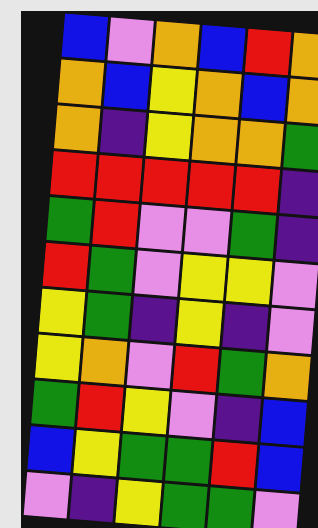[["blue", "violet", "orange", "blue", "red", "orange"], ["orange", "blue", "yellow", "orange", "blue", "orange"], ["orange", "indigo", "yellow", "orange", "orange", "green"], ["red", "red", "red", "red", "red", "indigo"], ["green", "red", "violet", "violet", "green", "indigo"], ["red", "green", "violet", "yellow", "yellow", "violet"], ["yellow", "green", "indigo", "yellow", "indigo", "violet"], ["yellow", "orange", "violet", "red", "green", "orange"], ["green", "red", "yellow", "violet", "indigo", "blue"], ["blue", "yellow", "green", "green", "red", "blue"], ["violet", "indigo", "yellow", "green", "green", "violet"]]